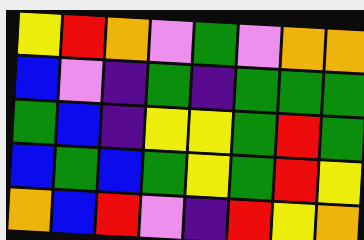[["yellow", "red", "orange", "violet", "green", "violet", "orange", "orange"], ["blue", "violet", "indigo", "green", "indigo", "green", "green", "green"], ["green", "blue", "indigo", "yellow", "yellow", "green", "red", "green"], ["blue", "green", "blue", "green", "yellow", "green", "red", "yellow"], ["orange", "blue", "red", "violet", "indigo", "red", "yellow", "orange"]]